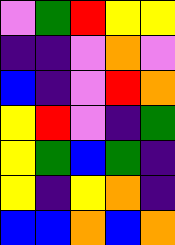[["violet", "green", "red", "yellow", "yellow"], ["indigo", "indigo", "violet", "orange", "violet"], ["blue", "indigo", "violet", "red", "orange"], ["yellow", "red", "violet", "indigo", "green"], ["yellow", "green", "blue", "green", "indigo"], ["yellow", "indigo", "yellow", "orange", "indigo"], ["blue", "blue", "orange", "blue", "orange"]]